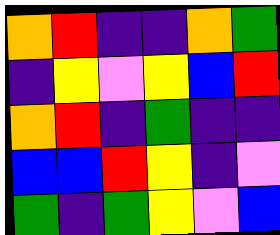[["orange", "red", "indigo", "indigo", "orange", "green"], ["indigo", "yellow", "violet", "yellow", "blue", "red"], ["orange", "red", "indigo", "green", "indigo", "indigo"], ["blue", "blue", "red", "yellow", "indigo", "violet"], ["green", "indigo", "green", "yellow", "violet", "blue"]]